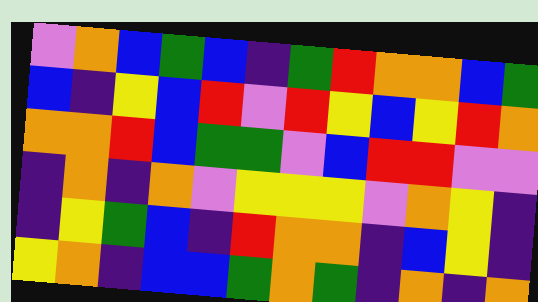[["violet", "orange", "blue", "green", "blue", "indigo", "green", "red", "orange", "orange", "blue", "green"], ["blue", "indigo", "yellow", "blue", "red", "violet", "red", "yellow", "blue", "yellow", "red", "orange"], ["orange", "orange", "red", "blue", "green", "green", "violet", "blue", "red", "red", "violet", "violet"], ["indigo", "orange", "indigo", "orange", "violet", "yellow", "yellow", "yellow", "violet", "orange", "yellow", "indigo"], ["indigo", "yellow", "green", "blue", "indigo", "red", "orange", "orange", "indigo", "blue", "yellow", "indigo"], ["yellow", "orange", "indigo", "blue", "blue", "green", "orange", "green", "indigo", "orange", "indigo", "orange"]]